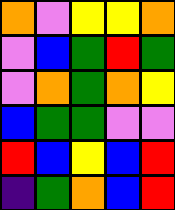[["orange", "violet", "yellow", "yellow", "orange"], ["violet", "blue", "green", "red", "green"], ["violet", "orange", "green", "orange", "yellow"], ["blue", "green", "green", "violet", "violet"], ["red", "blue", "yellow", "blue", "red"], ["indigo", "green", "orange", "blue", "red"]]